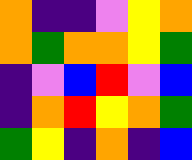[["orange", "indigo", "indigo", "violet", "yellow", "orange"], ["orange", "green", "orange", "orange", "yellow", "green"], ["indigo", "violet", "blue", "red", "violet", "blue"], ["indigo", "orange", "red", "yellow", "orange", "green"], ["green", "yellow", "indigo", "orange", "indigo", "blue"]]